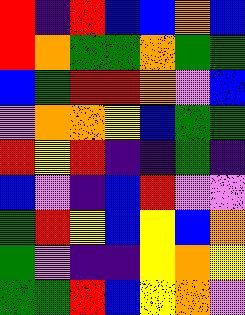[["red", "indigo", "red", "blue", "blue", "orange", "blue"], ["red", "orange", "green", "green", "orange", "green", "green"], ["blue", "green", "red", "red", "orange", "violet", "blue"], ["violet", "orange", "orange", "yellow", "blue", "green", "green"], ["red", "yellow", "red", "indigo", "indigo", "green", "indigo"], ["blue", "violet", "indigo", "blue", "red", "violet", "violet"], ["green", "red", "yellow", "blue", "yellow", "blue", "orange"], ["green", "violet", "indigo", "indigo", "yellow", "orange", "yellow"], ["green", "green", "red", "blue", "yellow", "orange", "violet"]]